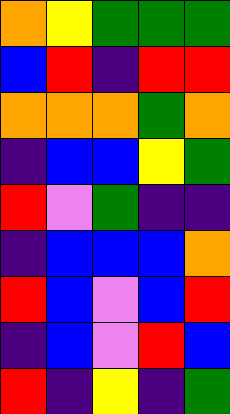[["orange", "yellow", "green", "green", "green"], ["blue", "red", "indigo", "red", "red"], ["orange", "orange", "orange", "green", "orange"], ["indigo", "blue", "blue", "yellow", "green"], ["red", "violet", "green", "indigo", "indigo"], ["indigo", "blue", "blue", "blue", "orange"], ["red", "blue", "violet", "blue", "red"], ["indigo", "blue", "violet", "red", "blue"], ["red", "indigo", "yellow", "indigo", "green"]]